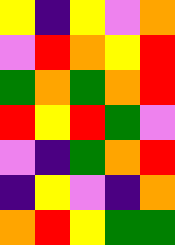[["yellow", "indigo", "yellow", "violet", "orange"], ["violet", "red", "orange", "yellow", "red"], ["green", "orange", "green", "orange", "red"], ["red", "yellow", "red", "green", "violet"], ["violet", "indigo", "green", "orange", "red"], ["indigo", "yellow", "violet", "indigo", "orange"], ["orange", "red", "yellow", "green", "green"]]